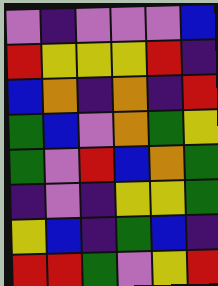[["violet", "indigo", "violet", "violet", "violet", "blue"], ["red", "yellow", "yellow", "yellow", "red", "indigo"], ["blue", "orange", "indigo", "orange", "indigo", "red"], ["green", "blue", "violet", "orange", "green", "yellow"], ["green", "violet", "red", "blue", "orange", "green"], ["indigo", "violet", "indigo", "yellow", "yellow", "green"], ["yellow", "blue", "indigo", "green", "blue", "indigo"], ["red", "red", "green", "violet", "yellow", "red"]]